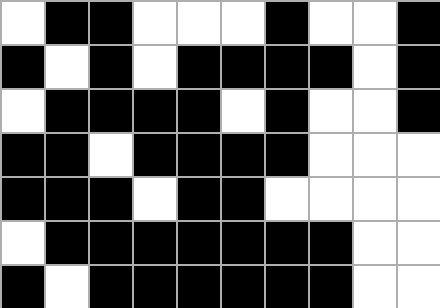[["white", "black", "black", "white", "white", "white", "black", "white", "white", "black"], ["black", "white", "black", "white", "black", "black", "black", "black", "white", "black"], ["white", "black", "black", "black", "black", "white", "black", "white", "white", "black"], ["black", "black", "white", "black", "black", "black", "black", "white", "white", "white"], ["black", "black", "black", "white", "black", "black", "white", "white", "white", "white"], ["white", "black", "black", "black", "black", "black", "black", "black", "white", "white"], ["black", "white", "black", "black", "black", "black", "black", "black", "white", "white"]]